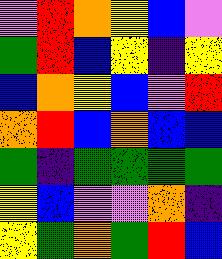[["violet", "red", "orange", "yellow", "blue", "violet"], ["green", "red", "blue", "yellow", "indigo", "yellow"], ["blue", "orange", "yellow", "blue", "violet", "red"], ["orange", "red", "blue", "orange", "blue", "blue"], ["green", "indigo", "green", "green", "green", "green"], ["yellow", "blue", "violet", "violet", "orange", "indigo"], ["yellow", "green", "orange", "green", "red", "blue"]]